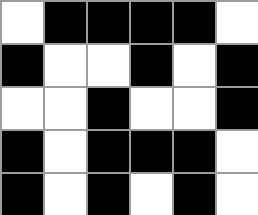[["white", "black", "black", "black", "black", "white"], ["black", "white", "white", "black", "white", "black"], ["white", "white", "black", "white", "white", "black"], ["black", "white", "black", "black", "black", "white"], ["black", "white", "black", "white", "black", "white"]]